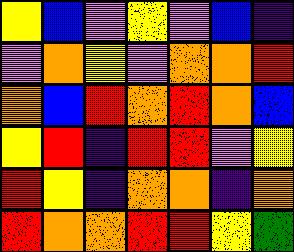[["yellow", "blue", "violet", "yellow", "violet", "blue", "indigo"], ["violet", "orange", "yellow", "violet", "orange", "orange", "red"], ["orange", "blue", "red", "orange", "red", "orange", "blue"], ["yellow", "red", "indigo", "red", "red", "violet", "yellow"], ["red", "yellow", "indigo", "orange", "orange", "indigo", "orange"], ["red", "orange", "orange", "red", "red", "yellow", "green"]]